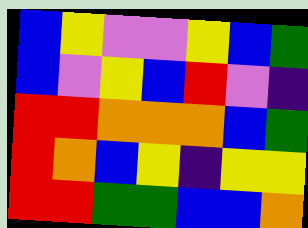[["blue", "yellow", "violet", "violet", "yellow", "blue", "green"], ["blue", "violet", "yellow", "blue", "red", "violet", "indigo"], ["red", "red", "orange", "orange", "orange", "blue", "green"], ["red", "orange", "blue", "yellow", "indigo", "yellow", "yellow"], ["red", "red", "green", "green", "blue", "blue", "orange"]]